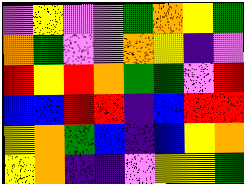[["violet", "yellow", "violet", "violet", "green", "orange", "yellow", "green"], ["orange", "green", "violet", "violet", "orange", "yellow", "indigo", "violet"], ["red", "yellow", "red", "orange", "green", "green", "violet", "red"], ["blue", "blue", "red", "red", "indigo", "blue", "red", "red"], ["yellow", "orange", "green", "blue", "indigo", "blue", "yellow", "orange"], ["yellow", "orange", "indigo", "indigo", "violet", "yellow", "yellow", "green"]]